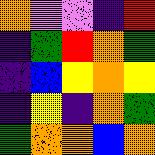[["orange", "violet", "violet", "indigo", "red"], ["indigo", "green", "red", "orange", "green"], ["indigo", "blue", "yellow", "orange", "yellow"], ["indigo", "yellow", "indigo", "orange", "green"], ["green", "orange", "orange", "blue", "orange"]]